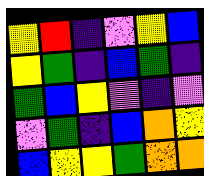[["yellow", "red", "indigo", "violet", "yellow", "blue"], ["yellow", "green", "indigo", "blue", "green", "indigo"], ["green", "blue", "yellow", "violet", "indigo", "violet"], ["violet", "green", "indigo", "blue", "orange", "yellow"], ["blue", "yellow", "yellow", "green", "orange", "orange"]]